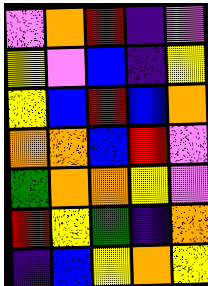[["violet", "orange", "red", "indigo", "violet"], ["yellow", "violet", "blue", "indigo", "yellow"], ["yellow", "blue", "red", "blue", "orange"], ["orange", "orange", "blue", "red", "violet"], ["green", "orange", "orange", "yellow", "violet"], ["red", "yellow", "green", "indigo", "orange"], ["indigo", "blue", "yellow", "orange", "yellow"]]